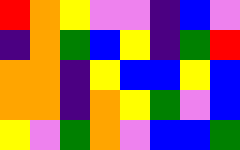[["red", "orange", "yellow", "violet", "violet", "indigo", "blue", "violet"], ["indigo", "orange", "green", "blue", "yellow", "indigo", "green", "red"], ["orange", "orange", "indigo", "yellow", "blue", "blue", "yellow", "blue"], ["orange", "orange", "indigo", "orange", "yellow", "green", "violet", "blue"], ["yellow", "violet", "green", "orange", "violet", "blue", "blue", "green"]]